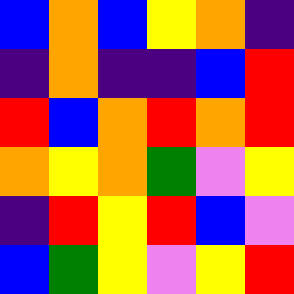[["blue", "orange", "blue", "yellow", "orange", "indigo"], ["indigo", "orange", "indigo", "indigo", "blue", "red"], ["red", "blue", "orange", "red", "orange", "red"], ["orange", "yellow", "orange", "green", "violet", "yellow"], ["indigo", "red", "yellow", "red", "blue", "violet"], ["blue", "green", "yellow", "violet", "yellow", "red"]]